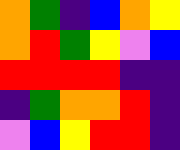[["orange", "green", "indigo", "blue", "orange", "yellow"], ["orange", "red", "green", "yellow", "violet", "blue"], ["red", "red", "red", "red", "indigo", "indigo"], ["indigo", "green", "orange", "orange", "red", "indigo"], ["violet", "blue", "yellow", "red", "red", "indigo"]]